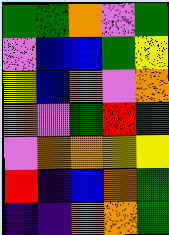[["green", "green", "orange", "violet", "green"], ["violet", "blue", "blue", "green", "yellow"], ["yellow", "blue", "orange", "violet", "orange"], ["orange", "violet", "green", "red", "green"], ["violet", "orange", "orange", "yellow", "yellow"], ["red", "indigo", "blue", "orange", "green"], ["indigo", "indigo", "orange", "orange", "green"]]